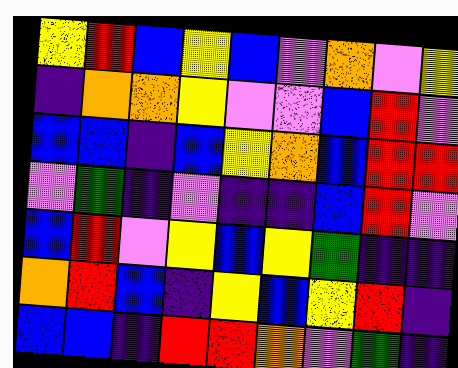[["yellow", "red", "blue", "yellow", "blue", "violet", "orange", "violet", "yellow"], ["indigo", "orange", "orange", "yellow", "violet", "violet", "blue", "red", "violet"], ["blue", "blue", "indigo", "blue", "yellow", "orange", "blue", "red", "red"], ["violet", "green", "indigo", "violet", "indigo", "indigo", "blue", "red", "violet"], ["blue", "red", "violet", "yellow", "blue", "yellow", "green", "indigo", "indigo"], ["orange", "red", "blue", "indigo", "yellow", "blue", "yellow", "red", "indigo"], ["blue", "blue", "indigo", "red", "red", "orange", "violet", "green", "indigo"]]